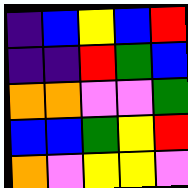[["indigo", "blue", "yellow", "blue", "red"], ["indigo", "indigo", "red", "green", "blue"], ["orange", "orange", "violet", "violet", "green"], ["blue", "blue", "green", "yellow", "red"], ["orange", "violet", "yellow", "yellow", "violet"]]